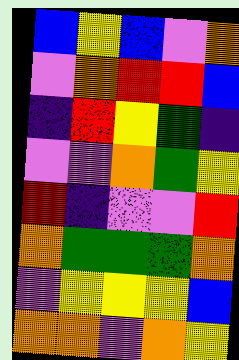[["blue", "yellow", "blue", "violet", "orange"], ["violet", "orange", "red", "red", "blue"], ["indigo", "red", "yellow", "green", "indigo"], ["violet", "violet", "orange", "green", "yellow"], ["red", "indigo", "violet", "violet", "red"], ["orange", "green", "green", "green", "orange"], ["violet", "yellow", "yellow", "yellow", "blue"], ["orange", "orange", "violet", "orange", "yellow"]]